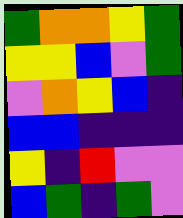[["green", "orange", "orange", "yellow", "green"], ["yellow", "yellow", "blue", "violet", "green"], ["violet", "orange", "yellow", "blue", "indigo"], ["blue", "blue", "indigo", "indigo", "indigo"], ["yellow", "indigo", "red", "violet", "violet"], ["blue", "green", "indigo", "green", "violet"]]